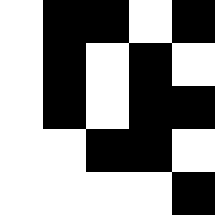[["white", "black", "black", "white", "black"], ["white", "black", "white", "black", "white"], ["white", "black", "white", "black", "black"], ["white", "white", "black", "black", "white"], ["white", "white", "white", "white", "black"]]